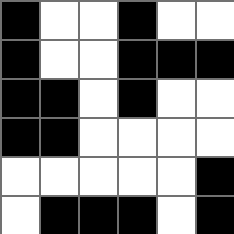[["black", "white", "white", "black", "white", "white"], ["black", "white", "white", "black", "black", "black"], ["black", "black", "white", "black", "white", "white"], ["black", "black", "white", "white", "white", "white"], ["white", "white", "white", "white", "white", "black"], ["white", "black", "black", "black", "white", "black"]]